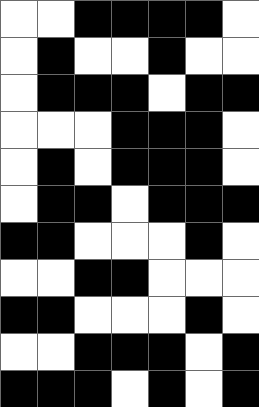[["white", "white", "black", "black", "black", "black", "white"], ["white", "black", "white", "white", "black", "white", "white"], ["white", "black", "black", "black", "white", "black", "black"], ["white", "white", "white", "black", "black", "black", "white"], ["white", "black", "white", "black", "black", "black", "white"], ["white", "black", "black", "white", "black", "black", "black"], ["black", "black", "white", "white", "white", "black", "white"], ["white", "white", "black", "black", "white", "white", "white"], ["black", "black", "white", "white", "white", "black", "white"], ["white", "white", "black", "black", "black", "white", "black"], ["black", "black", "black", "white", "black", "white", "black"]]